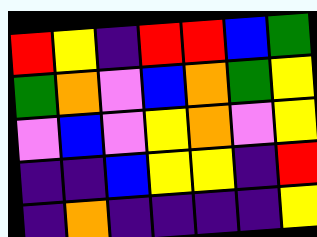[["red", "yellow", "indigo", "red", "red", "blue", "green"], ["green", "orange", "violet", "blue", "orange", "green", "yellow"], ["violet", "blue", "violet", "yellow", "orange", "violet", "yellow"], ["indigo", "indigo", "blue", "yellow", "yellow", "indigo", "red"], ["indigo", "orange", "indigo", "indigo", "indigo", "indigo", "yellow"]]